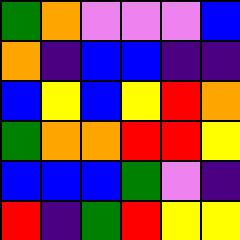[["green", "orange", "violet", "violet", "violet", "blue"], ["orange", "indigo", "blue", "blue", "indigo", "indigo"], ["blue", "yellow", "blue", "yellow", "red", "orange"], ["green", "orange", "orange", "red", "red", "yellow"], ["blue", "blue", "blue", "green", "violet", "indigo"], ["red", "indigo", "green", "red", "yellow", "yellow"]]